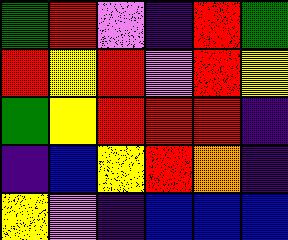[["green", "red", "violet", "indigo", "red", "green"], ["red", "yellow", "red", "violet", "red", "yellow"], ["green", "yellow", "red", "red", "red", "indigo"], ["indigo", "blue", "yellow", "red", "orange", "indigo"], ["yellow", "violet", "indigo", "blue", "blue", "blue"]]